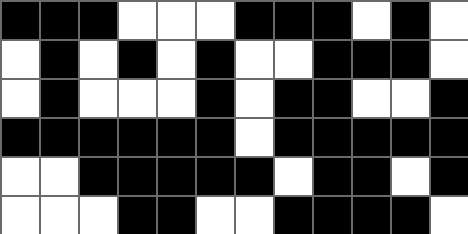[["black", "black", "black", "white", "white", "white", "black", "black", "black", "white", "black", "white"], ["white", "black", "white", "black", "white", "black", "white", "white", "black", "black", "black", "white"], ["white", "black", "white", "white", "white", "black", "white", "black", "black", "white", "white", "black"], ["black", "black", "black", "black", "black", "black", "white", "black", "black", "black", "black", "black"], ["white", "white", "black", "black", "black", "black", "black", "white", "black", "black", "white", "black"], ["white", "white", "white", "black", "black", "white", "white", "black", "black", "black", "black", "white"]]